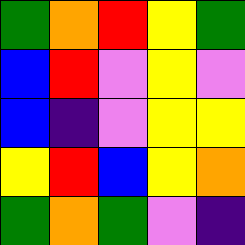[["green", "orange", "red", "yellow", "green"], ["blue", "red", "violet", "yellow", "violet"], ["blue", "indigo", "violet", "yellow", "yellow"], ["yellow", "red", "blue", "yellow", "orange"], ["green", "orange", "green", "violet", "indigo"]]